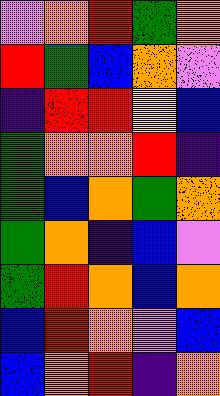[["violet", "orange", "red", "green", "orange"], ["red", "green", "blue", "orange", "violet"], ["indigo", "red", "red", "yellow", "blue"], ["green", "orange", "orange", "red", "indigo"], ["green", "blue", "orange", "green", "orange"], ["green", "orange", "indigo", "blue", "violet"], ["green", "red", "orange", "blue", "orange"], ["blue", "red", "orange", "violet", "blue"], ["blue", "orange", "red", "indigo", "orange"]]